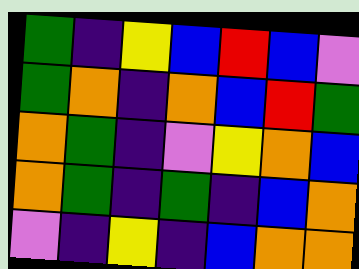[["green", "indigo", "yellow", "blue", "red", "blue", "violet"], ["green", "orange", "indigo", "orange", "blue", "red", "green"], ["orange", "green", "indigo", "violet", "yellow", "orange", "blue"], ["orange", "green", "indigo", "green", "indigo", "blue", "orange"], ["violet", "indigo", "yellow", "indigo", "blue", "orange", "orange"]]